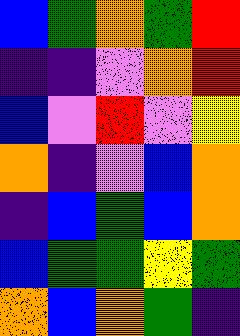[["blue", "green", "orange", "green", "red"], ["indigo", "indigo", "violet", "orange", "red"], ["blue", "violet", "red", "violet", "yellow"], ["orange", "indigo", "violet", "blue", "orange"], ["indigo", "blue", "green", "blue", "orange"], ["blue", "green", "green", "yellow", "green"], ["orange", "blue", "orange", "green", "indigo"]]